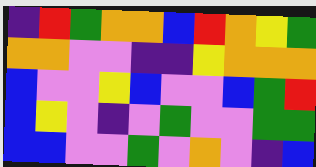[["indigo", "red", "green", "orange", "orange", "blue", "red", "orange", "yellow", "green"], ["orange", "orange", "violet", "violet", "indigo", "indigo", "yellow", "orange", "orange", "orange"], ["blue", "violet", "violet", "yellow", "blue", "violet", "violet", "blue", "green", "red"], ["blue", "yellow", "violet", "indigo", "violet", "green", "violet", "violet", "green", "green"], ["blue", "blue", "violet", "violet", "green", "violet", "orange", "violet", "indigo", "blue"]]